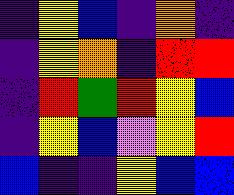[["indigo", "yellow", "blue", "indigo", "orange", "indigo"], ["indigo", "yellow", "orange", "indigo", "red", "red"], ["indigo", "red", "green", "red", "yellow", "blue"], ["indigo", "yellow", "blue", "violet", "yellow", "red"], ["blue", "indigo", "indigo", "yellow", "blue", "blue"]]